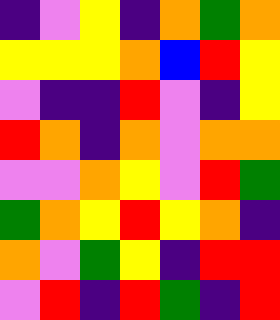[["indigo", "violet", "yellow", "indigo", "orange", "green", "orange"], ["yellow", "yellow", "yellow", "orange", "blue", "red", "yellow"], ["violet", "indigo", "indigo", "red", "violet", "indigo", "yellow"], ["red", "orange", "indigo", "orange", "violet", "orange", "orange"], ["violet", "violet", "orange", "yellow", "violet", "red", "green"], ["green", "orange", "yellow", "red", "yellow", "orange", "indigo"], ["orange", "violet", "green", "yellow", "indigo", "red", "red"], ["violet", "red", "indigo", "red", "green", "indigo", "red"]]